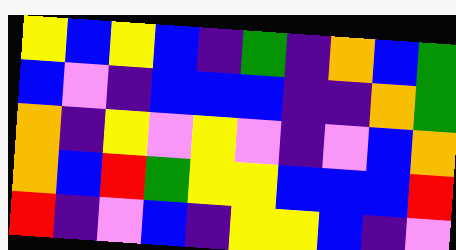[["yellow", "blue", "yellow", "blue", "indigo", "green", "indigo", "orange", "blue", "green"], ["blue", "violet", "indigo", "blue", "blue", "blue", "indigo", "indigo", "orange", "green"], ["orange", "indigo", "yellow", "violet", "yellow", "violet", "indigo", "violet", "blue", "orange"], ["orange", "blue", "red", "green", "yellow", "yellow", "blue", "blue", "blue", "red"], ["red", "indigo", "violet", "blue", "indigo", "yellow", "yellow", "blue", "indigo", "violet"]]